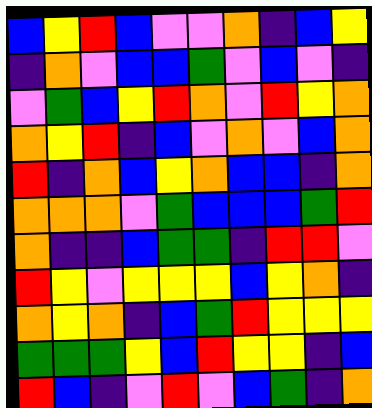[["blue", "yellow", "red", "blue", "violet", "violet", "orange", "indigo", "blue", "yellow"], ["indigo", "orange", "violet", "blue", "blue", "green", "violet", "blue", "violet", "indigo"], ["violet", "green", "blue", "yellow", "red", "orange", "violet", "red", "yellow", "orange"], ["orange", "yellow", "red", "indigo", "blue", "violet", "orange", "violet", "blue", "orange"], ["red", "indigo", "orange", "blue", "yellow", "orange", "blue", "blue", "indigo", "orange"], ["orange", "orange", "orange", "violet", "green", "blue", "blue", "blue", "green", "red"], ["orange", "indigo", "indigo", "blue", "green", "green", "indigo", "red", "red", "violet"], ["red", "yellow", "violet", "yellow", "yellow", "yellow", "blue", "yellow", "orange", "indigo"], ["orange", "yellow", "orange", "indigo", "blue", "green", "red", "yellow", "yellow", "yellow"], ["green", "green", "green", "yellow", "blue", "red", "yellow", "yellow", "indigo", "blue"], ["red", "blue", "indigo", "violet", "red", "violet", "blue", "green", "indigo", "orange"]]